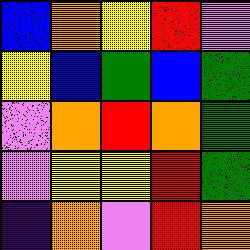[["blue", "orange", "yellow", "red", "violet"], ["yellow", "blue", "green", "blue", "green"], ["violet", "orange", "red", "orange", "green"], ["violet", "yellow", "yellow", "red", "green"], ["indigo", "orange", "violet", "red", "orange"]]